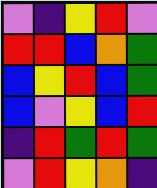[["violet", "indigo", "yellow", "red", "violet"], ["red", "red", "blue", "orange", "green"], ["blue", "yellow", "red", "blue", "green"], ["blue", "violet", "yellow", "blue", "red"], ["indigo", "red", "green", "red", "green"], ["violet", "red", "yellow", "orange", "indigo"]]